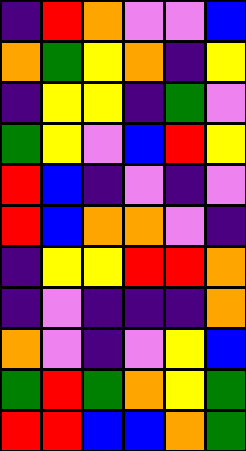[["indigo", "red", "orange", "violet", "violet", "blue"], ["orange", "green", "yellow", "orange", "indigo", "yellow"], ["indigo", "yellow", "yellow", "indigo", "green", "violet"], ["green", "yellow", "violet", "blue", "red", "yellow"], ["red", "blue", "indigo", "violet", "indigo", "violet"], ["red", "blue", "orange", "orange", "violet", "indigo"], ["indigo", "yellow", "yellow", "red", "red", "orange"], ["indigo", "violet", "indigo", "indigo", "indigo", "orange"], ["orange", "violet", "indigo", "violet", "yellow", "blue"], ["green", "red", "green", "orange", "yellow", "green"], ["red", "red", "blue", "blue", "orange", "green"]]